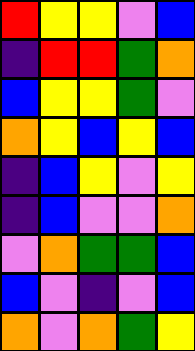[["red", "yellow", "yellow", "violet", "blue"], ["indigo", "red", "red", "green", "orange"], ["blue", "yellow", "yellow", "green", "violet"], ["orange", "yellow", "blue", "yellow", "blue"], ["indigo", "blue", "yellow", "violet", "yellow"], ["indigo", "blue", "violet", "violet", "orange"], ["violet", "orange", "green", "green", "blue"], ["blue", "violet", "indigo", "violet", "blue"], ["orange", "violet", "orange", "green", "yellow"]]